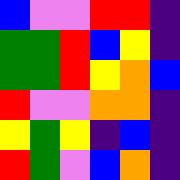[["blue", "violet", "violet", "red", "red", "indigo"], ["green", "green", "red", "blue", "yellow", "indigo"], ["green", "green", "red", "yellow", "orange", "blue"], ["red", "violet", "violet", "orange", "orange", "indigo"], ["yellow", "green", "yellow", "indigo", "blue", "indigo"], ["red", "green", "violet", "blue", "orange", "indigo"]]